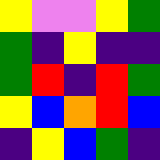[["yellow", "violet", "violet", "yellow", "green"], ["green", "indigo", "yellow", "indigo", "indigo"], ["green", "red", "indigo", "red", "green"], ["yellow", "blue", "orange", "red", "blue"], ["indigo", "yellow", "blue", "green", "indigo"]]